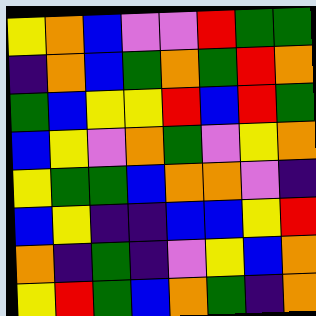[["yellow", "orange", "blue", "violet", "violet", "red", "green", "green"], ["indigo", "orange", "blue", "green", "orange", "green", "red", "orange"], ["green", "blue", "yellow", "yellow", "red", "blue", "red", "green"], ["blue", "yellow", "violet", "orange", "green", "violet", "yellow", "orange"], ["yellow", "green", "green", "blue", "orange", "orange", "violet", "indigo"], ["blue", "yellow", "indigo", "indigo", "blue", "blue", "yellow", "red"], ["orange", "indigo", "green", "indigo", "violet", "yellow", "blue", "orange"], ["yellow", "red", "green", "blue", "orange", "green", "indigo", "orange"]]